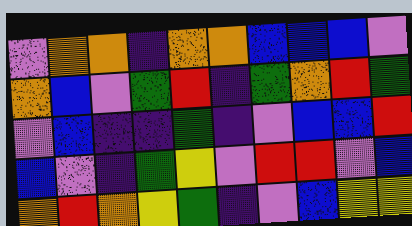[["violet", "orange", "orange", "indigo", "orange", "orange", "blue", "blue", "blue", "violet"], ["orange", "blue", "violet", "green", "red", "indigo", "green", "orange", "red", "green"], ["violet", "blue", "indigo", "indigo", "green", "indigo", "violet", "blue", "blue", "red"], ["blue", "violet", "indigo", "green", "yellow", "violet", "red", "red", "violet", "blue"], ["orange", "red", "orange", "yellow", "green", "indigo", "violet", "blue", "yellow", "yellow"]]